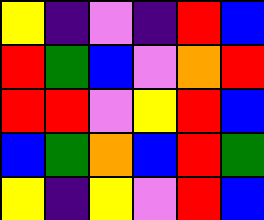[["yellow", "indigo", "violet", "indigo", "red", "blue"], ["red", "green", "blue", "violet", "orange", "red"], ["red", "red", "violet", "yellow", "red", "blue"], ["blue", "green", "orange", "blue", "red", "green"], ["yellow", "indigo", "yellow", "violet", "red", "blue"]]